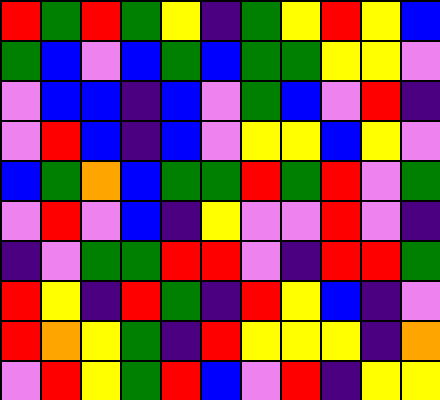[["red", "green", "red", "green", "yellow", "indigo", "green", "yellow", "red", "yellow", "blue"], ["green", "blue", "violet", "blue", "green", "blue", "green", "green", "yellow", "yellow", "violet"], ["violet", "blue", "blue", "indigo", "blue", "violet", "green", "blue", "violet", "red", "indigo"], ["violet", "red", "blue", "indigo", "blue", "violet", "yellow", "yellow", "blue", "yellow", "violet"], ["blue", "green", "orange", "blue", "green", "green", "red", "green", "red", "violet", "green"], ["violet", "red", "violet", "blue", "indigo", "yellow", "violet", "violet", "red", "violet", "indigo"], ["indigo", "violet", "green", "green", "red", "red", "violet", "indigo", "red", "red", "green"], ["red", "yellow", "indigo", "red", "green", "indigo", "red", "yellow", "blue", "indigo", "violet"], ["red", "orange", "yellow", "green", "indigo", "red", "yellow", "yellow", "yellow", "indigo", "orange"], ["violet", "red", "yellow", "green", "red", "blue", "violet", "red", "indigo", "yellow", "yellow"]]